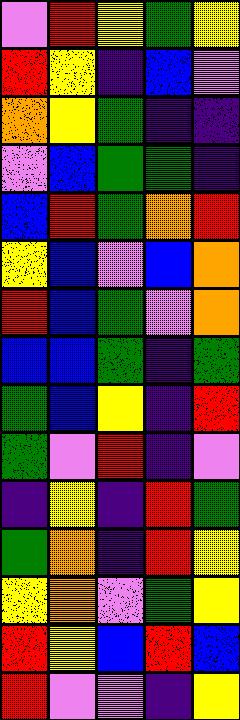[["violet", "red", "yellow", "green", "yellow"], ["red", "yellow", "indigo", "blue", "violet"], ["orange", "yellow", "green", "indigo", "indigo"], ["violet", "blue", "green", "green", "indigo"], ["blue", "red", "green", "orange", "red"], ["yellow", "blue", "violet", "blue", "orange"], ["red", "blue", "green", "violet", "orange"], ["blue", "blue", "green", "indigo", "green"], ["green", "blue", "yellow", "indigo", "red"], ["green", "violet", "red", "indigo", "violet"], ["indigo", "yellow", "indigo", "red", "green"], ["green", "orange", "indigo", "red", "yellow"], ["yellow", "orange", "violet", "green", "yellow"], ["red", "yellow", "blue", "red", "blue"], ["red", "violet", "violet", "indigo", "yellow"]]